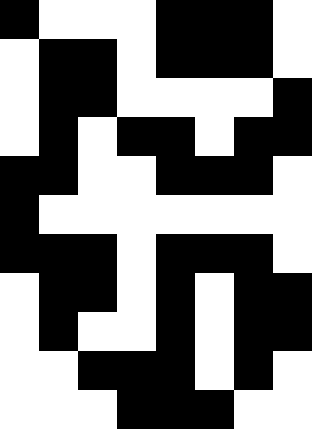[["black", "white", "white", "white", "black", "black", "black", "white"], ["white", "black", "black", "white", "black", "black", "black", "white"], ["white", "black", "black", "white", "white", "white", "white", "black"], ["white", "black", "white", "black", "black", "white", "black", "black"], ["black", "black", "white", "white", "black", "black", "black", "white"], ["black", "white", "white", "white", "white", "white", "white", "white"], ["black", "black", "black", "white", "black", "black", "black", "white"], ["white", "black", "black", "white", "black", "white", "black", "black"], ["white", "black", "white", "white", "black", "white", "black", "black"], ["white", "white", "black", "black", "black", "white", "black", "white"], ["white", "white", "white", "black", "black", "black", "white", "white"]]